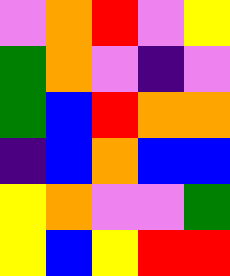[["violet", "orange", "red", "violet", "yellow"], ["green", "orange", "violet", "indigo", "violet"], ["green", "blue", "red", "orange", "orange"], ["indigo", "blue", "orange", "blue", "blue"], ["yellow", "orange", "violet", "violet", "green"], ["yellow", "blue", "yellow", "red", "red"]]